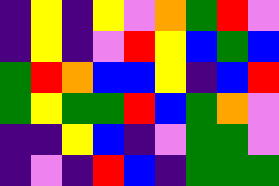[["indigo", "yellow", "indigo", "yellow", "violet", "orange", "green", "red", "violet"], ["indigo", "yellow", "indigo", "violet", "red", "yellow", "blue", "green", "blue"], ["green", "red", "orange", "blue", "blue", "yellow", "indigo", "blue", "red"], ["green", "yellow", "green", "green", "red", "blue", "green", "orange", "violet"], ["indigo", "indigo", "yellow", "blue", "indigo", "violet", "green", "green", "violet"], ["indigo", "violet", "indigo", "red", "blue", "indigo", "green", "green", "green"]]